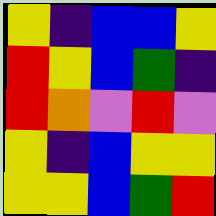[["yellow", "indigo", "blue", "blue", "yellow"], ["red", "yellow", "blue", "green", "indigo"], ["red", "orange", "violet", "red", "violet"], ["yellow", "indigo", "blue", "yellow", "yellow"], ["yellow", "yellow", "blue", "green", "red"]]